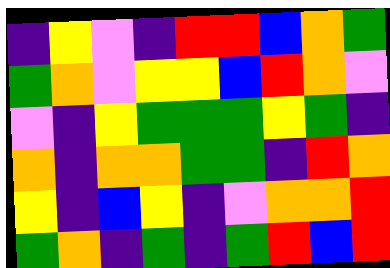[["indigo", "yellow", "violet", "indigo", "red", "red", "blue", "orange", "green"], ["green", "orange", "violet", "yellow", "yellow", "blue", "red", "orange", "violet"], ["violet", "indigo", "yellow", "green", "green", "green", "yellow", "green", "indigo"], ["orange", "indigo", "orange", "orange", "green", "green", "indigo", "red", "orange"], ["yellow", "indigo", "blue", "yellow", "indigo", "violet", "orange", "orange", "red"], ["green", "orange", "indigo", "green", "indigo", "green", "red", "blue", "red"]]